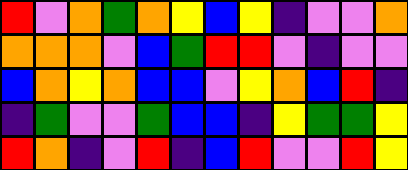[["red", "violet", "orange", "green", "orange", "yellow", "blue", "yellow", "indigo", "violet", "violet", "orange"], ["orange", "orange", "orange", "violet", "blue", "green", "red", "red", "violet", "indigo", "violet", "violet"], ["blue", "orange", "yellow", "orange", "blue", "blue", "violet", "yellow", "orange", "blue", "red", "indigo"], ["indigo", "green", "violet", "violet", "green", "blue", "blue", "indigo", "yellow", "green", "green", "yellow"], ["red", "orange", "indigo", "violet", "red", "indigo", "blue", "red", "violet", "violet", "red", "yellow"]]